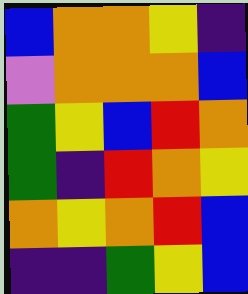[["blue", "orange", "orange", "yellow", "indigo"], ["violet", "orange", "orange", "orange", "blue"], ["green", "yellow", "blue", "red", "orange"], ["green", "indigo", "red", "orange", "yellow"], ["orange", "yellow", "orange", "red", "blue"], ["indigo", "indigo", "green", "yellow", "blue"]]